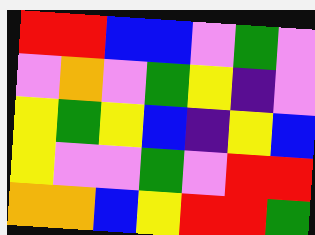[["red", "red", "blue", "blue", "violet", "green", "violet"], ["violet", "orange", "violet", "green", "yellow", "indigo", "violet"], ["yellow", "green", "yellow", "blue", "indigo", "yellow", "blue"], ["yellow", "violet", "violet", "green", "violet", "red", "red"], ["orange", "orange", "blue", "yellow", "red", "red", "green"]]